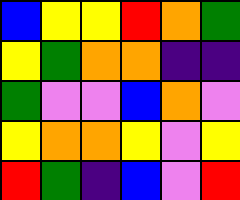[["blue", "yellow", "yellow", "red", "orange", "green"], ["yellow", "green", "orange", "orange", "indigo", "indigo"], ["green", "violet", "violet", "blue", "orange", "violet"], ["yellow", "orange", "orange", "yellow", "violet", "yellow"], ["red", "green", "indigo", "blue", "violet", "red"]]